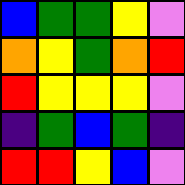[["blue", "green", "green", "yellow", "violet"], ["orange", "yellow", "green", "orange", "red"], ["red", "yellow", "yellow", "yellow", "violet"], ["indigo", "green", "blue", "green", "indigo"], ["red", "red", "yellow", "blue", "violet"]]